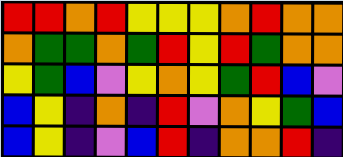[["red", "red", "orange", "red", "yellow", "yellow", "yellow", "orange", "red", "orange", "orange"], ["orange", "green", "green", "orange", "green", "red", "yellow", "red", "green", "orange", "orange"], ["yellow", "green", "blue", "violet", "yellow", "orange", "yellow", "green", "red", "blue", "violet"], ["blue", "yellow", "indigo", "orange", "indigo", "red", "violet", "orange", "yellow", "green", "blue"], ["blue", "yellow", "indigo", "violet", "blue", "red", "indigo", "orange", "orange", "red", "indigo"]]